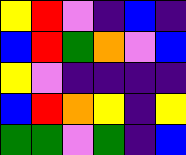[["yellow", "red", "violet", "indigo", "blue", "indigo"], ["blue", "red", "green", "orange", "violet", "blue"], ["yellow", "violet", "indigo", "indigo", "indigo", "indigo"], ["blue", "red", "orange", "yellow", "indigo", "yellow"], ["green", "green", "violet", "green", "indigo", "blue"]]